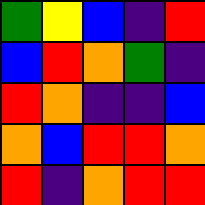[["green", "yellow", "blue", "indigo", "red"], ["blue", "red", "orange", "green", "indigo"], ["red", "orange", "indigo", "indigo", "blue"], ["orange", "blue", "red", "red", "orange"], ["red", "indigo", "orange", "red", "red"]]